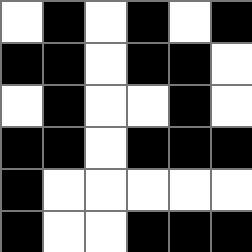[["white", "black", "white", "black", "white", "black"], ["black", "black", "white", "black", "black", "white"], ["white", "black", "white", "white", "black", "white"], ["black", "black", "white", "black", "black", "black"], ["black", "white", "white", "white", "white", "white"], ["black", "white", "white", "black", "black", "black"]]